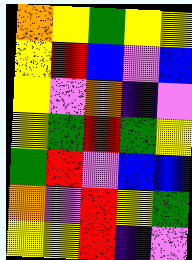[["orange", "yellow", "green", "yellow", "yellow"], ["yellow", "red", "blue", "violet", "blue"], ["yellow", "violet", "orange", "indigo", "violet"], ["yellow", "green", "red", "green", "yellow"], ["green", "red", "violet", "blue", "blue"], ["orange", "violet", "red", "yellow", "green"], ["yellow", "yellow", "red", "indigo", "violet"]]